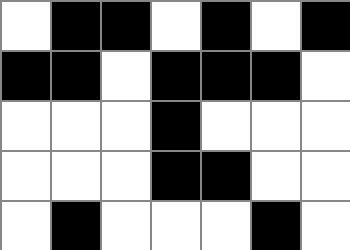[["white", "black", "black", "white", "black", "white", "black"], ["black", "black", "white", "black", "black", "black", "white"], ["white", "white", "white", "black", "white", "white", "white"], ["white", "white", "white", "black", "black", "white", "white"], ["white", "black", "white", "white", "white", "black", "white"]]